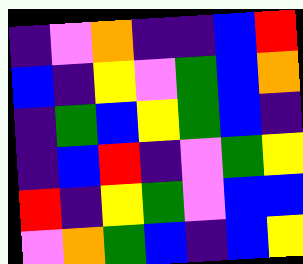[["indigo", "violet", "orange", "indigo", "indigo", "blue", "red"], ["blue", "indigo", "yellow", "violet", "green", "blue", "orange"], ["indigo", "green", "blue", "yellow", "green", "blue", "indigo"], ["indigo", "blue", "red", "indigo", "violet", "green", "yellow"], ["red", "indigo", "yellow", "green", "violet", "blue", "blue"], ["violet", "orange", "green", "blue", "indigo", "blue", "yellow"]]